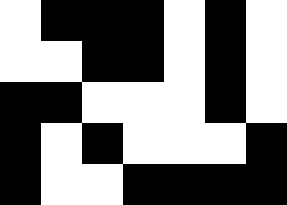[["white", "black", "black", "black", "white", "black", "white"], ["white", "white", "black", "black", "white", "black", "white"], ["black", "black", "white", "white", "white", "black", "white"], ["black", "white", "black", "white", "white", "white", "black"], ["black", "white", "white", "black", "black", "black", "black"]]